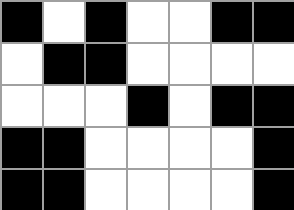[["black", "white", "black", "white", "white", "black", "black"], ["white", "black", "black", "white", "white", "white", "white"], ["white", "white", "white", "black", "white", "black", "black"], ["black", "black", "white", "white", "white", "white", "black"], ["black", "black", "white", "white", "white", "white", "black"]]